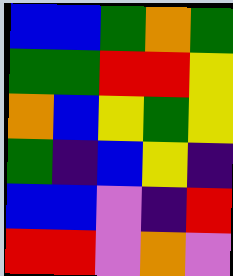[["blue", "blue", "green", "orange", "green"], ["green", "green", "red", "red", "yellow"], ["orange", "blue", "yellow", "green", "yellow"], ["green", "indigo", "blue", "yellow", "indigo"], ["blue", "blue", "violet", "indigo", "red"], ["red", "red", "violet", "orange", "violet"]]